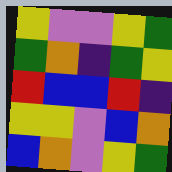[["yellow", "violet", "violet", "yellow", "green"], ["green", "orange", "indigo", "green", "yellow"], ["red", "blue", "blue", "red", "indigo"], ["yellow", "yellow", "violet", "blue", "orange"], ["blue", "orange", "violet", "yellow", "green"]]